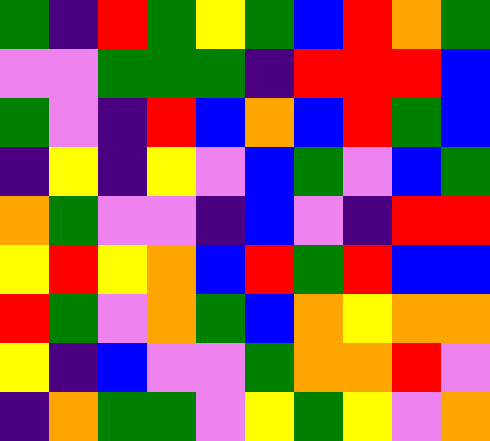[["green", "indigo", "red", "green", "yellow", "green", "blue", "red", "orange", "green"], ["violet", "violet", "green", "green", "green", "indigo", "red", "red", "red", "blue"], ["green", "violet", "indigo", "red", "blue", "orange", "blue", "red", "green", "blue"], ["indigo", "yellow", "indigo", "yellow", "violet", "blue", "green", "violet", "blue", "green"], ["orange", "green", "violet", "violet", "indigo", "blue", "violet", "indigo", "red", "red"], ["yellow", "red", "yellow", "orange", "blue", "red", "green", "red", "blue", "blue"], ["red", "green", "violet", "orange", "green", "blue", "orange", "yellow", "orange", "orange"], ["yellow", "indigo", "blue", "violet", "violet", "green", "orange", "orange", "red", "violet"], ["indigo", "orange", "green", "green", "violet", "yellow", "green", "yellow", "violet", "orange"]]